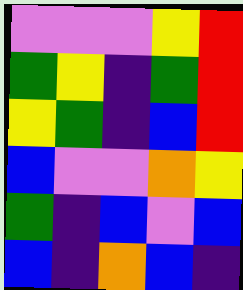[["violet", "violet", "violet", "yellow", "red"], ["green", "yellow", "indigo", "green", "red"], ["yellow", "green", "indigo", "blue", "red"], ["blue", "violet", "violet", "orange", "yellow"], ["green", "indigo", "blue", "violet", "blue"], ["blue", "indigo", "orange", "blue", "indigo"]]